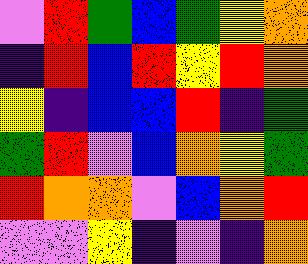[["violet", "red", "green", "blue", "green", "yellow", "orange"], ["indigo", "red", "blue", "red", "yellow", "red", "orange"], ["yellow", "indigo", "blue", "blue", "red", "indigo", "green"], ["green", "red", "violet", "blue", "orange", "yellow", "green"], ["red", "orange", "orange", "violet", "blue", "orange", "red"], ["violet", "violet", "yellow", "indigo", "violet", "indigo", "orange"]]